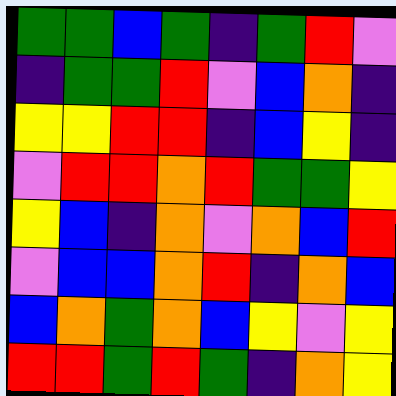[["green", "green", "blue", "green", "indigo", "green", "red", "violet"], ["indigo", "green", "green", "red", "violet", "blue", "orange", "indigo"], ["yellow", "yellow", "red", "red", "indigo", "blue", "yellow", "indigo"], ["violet", "red", "red", "orange", "red", "green", "green", "yellow"], ["yellow", "blue", "indigo", "orange", "violet", "orange", "blue", "red"], ["violet", "blue", "blue", "orange", "red", "indigo", "orange", "blue"], ["blue", "orange", "green", "orange", "blue", "yellow", "violet", "yellow"], ["red", "red", "green", "red", "green", "indigo", "orange", "yellow"]]